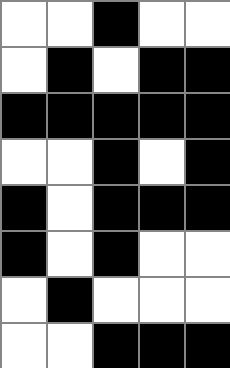[["white", "white", "black", "white", "white"], ["white", "black", "white", "black", "black"], ["black", "black", "black", "black", "black"], ["white", "white", "black", "white", "black"], ["black", "white", "black", "black", "black"], ["black", "white", "black", "white", "white"], ["white", "black", "white", "white", "white"], ["white", "white", "black", "black", "black"]]